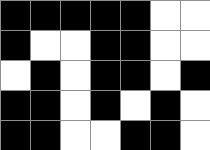[["black", "black", "black", "black", "black", "white", "white"], ["black", "white", "white", "black", "black", "white", "white"], ["white", "black", "white", "black", "black", "white", "black"], ["black", "black", "white", "black", "white", "black", "white"], ["black", "black", "white", "white", "black", "black", "white"]]